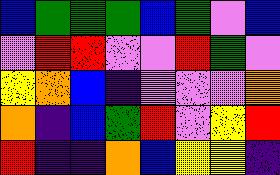[["blue", "green", "green", "green", "blue", "green", "violet", "blue"], ["violet", "red", "red", "violet", "violet", "red", "green", "violet"], ["yellow", "orange", "blue", "indigo", "violet", "violet", "violet", "orange"], ["orange", "indigo", "blue", "green", "red", "violet", "yellow", "red"], ["red", "indigo", "indigo", "orange", "blue", "yellow", "yellow", "indigo"]]